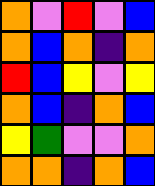[["orange", "violet", "red", "violet", "blue"], ["orange", "blue", "orange", "indigo", "orange"], ["red", "blue", "yellow", "violet", "yellow"], ["orange", "blue", "indigo", "orange", "blue"], ["yellow", "green", "violet", "violet", "orange"], ["orange", "orange", "indigo", "orange", "blue"]]